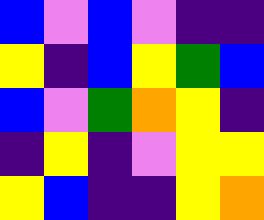[["blue", "violet", "blue", "violet", "indigo", "indigo"], ["yellow", "indigo", "blue", "yellow", "green", "blue"], ["blue", "violet", "green", "orange", "yellow", "indigo"], ["indigo", "yellow", "indigo", "violet", "yellow", "yellow"], ["yellow", "blue", "indigo", "indigo", "yellow", "orange"]]